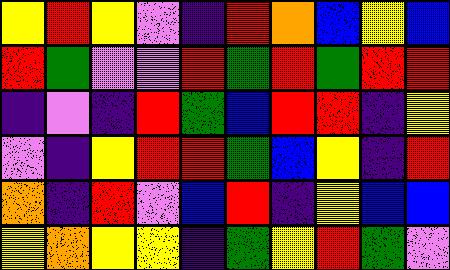[["yellow", "red", "yellow", "violet", "indigo", "red", "orange", "blue", "yellow", "blue"], ["red", "green", "violet", "violet", "red", "green", "red", "green", "red", "red"], ["indigo", "violet", "indigo", "red", "green", "blue", "red", "red", "indigo", "yellow"], ["violet", "indigo", "yellow", "red", "red", "green", "blue", "yellow", "indigo", "red"], ["orange", "indigo", "red", "violet", "blue", "red", "indigo", "yellow", "blue", "blue"], ["yellow", "orange", "yellow", "yellow", "indigo", "green", "yellow", "red", "green", "violet"]]